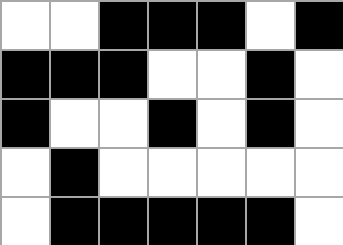[["white", "white", "black", "black", "black", "white", "black"], ["black", "black", "black", "white", "white", "black", "white"], ["black", "white", "white", "black", "white", "black", "white"], ["white", "black", "white", "white", "white", "white", "white"], ["white", "black", "black", "black", "black", "black", "white"]]